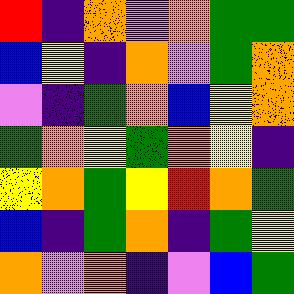[["red", "indigo", "orange", "violet", "orange", "green", "green"], ["blue", "yellow", "indigo", "orange", "violet", "green", "orange"], ["violet", "indigo", "green", "orange", "blue", "yellow", "orange"], ["green", "orange", "yellow", "green", "orange", "yellow", "indigo"], ["yellow", "orange", "green", "yellow", "red", "orange", "green"], ["blue", "indigo", "green", "orange", "indigo", "green", "yellow"], ["orange", "violet", "orange", "indigo", "violet", "blue", "green"]]